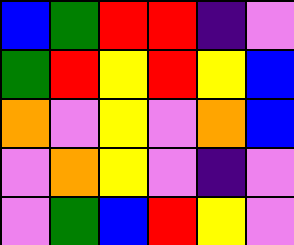[["blue", "green", "red", "red", "indigo", "violet"], ["green", "red", "yellow", "red", "yellow", "blue"], ["orange", "violet", "yellow", "violet", "orange", "blue"], ["violet", "orange", "yellow", "violet", "indigo", "violet"], ["violet", "green", "blue", "red", "yellow", "violet"]]